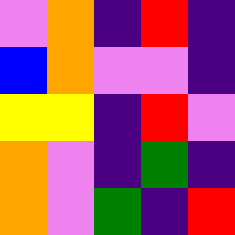[["violet", "orange", "indigo", "red", "indigo"], ["blue", "orange", "violet", "violet", "indigo"], ["yellow", "yellow", "indigo", "red", "violet"], ["orange", "violet", "indigo", "green", "indigo"], ["orange", "violet", "green", "indigo", "red"]]